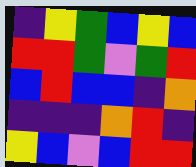[["indigo", "yellow", "green", "blue", "yellow", "blue"], ["red", "red", "green", "violet", "green", "red"], ["blue", "red", "blue", "blue", "indigo", "orange"], ["indigo", "indigo", "indigo", "orange", "red", "indigo"], ["yellow", "blue", "violet", "blue", "red", "red"]]